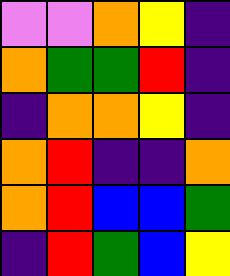[["violet", "violet", "orange", "yellow", "indigo"], ["orange", "green", "green", "red", "indigo"], ["indigo", "orange", "orange", "yellow", "indigo"], ["orange", "red", "indigo", "indigo", "orange"], ["orange", "red", "blue", "blue", "green"], ["indigo", "red", "green", "blue", "yellow"]]